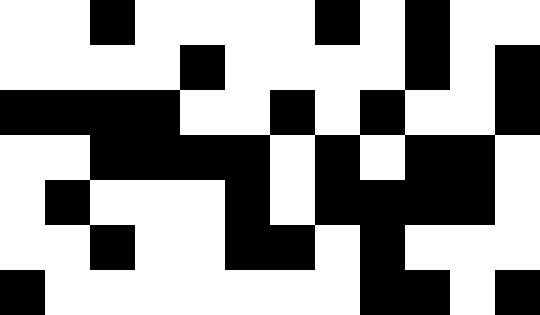[["white", "white", "black", "white", "white", "white", "white", "black", "white", "black", "white", "white"], ["white", "white", "white", "white", "black", "white", "white", "white", "white", "black", "white", "black"], ["black", "black", "black", "black", "white", "white", "black", "white", "black", "white", "white", "black"], ["white", "white", "black", "black", "black", "black", "white", "black", "white", "black", "black", "white"], ["white", "black", "white", "white", "white", "black", "white", "black", "black", "black", "black", "white"], ["white", "white", "black", "white", "white", "black", "black", "white", "black", "white", "white", "white"], ["black", "white", "white", "white", "white", "white", "white", "white", "black", "black", "white", "black"]]